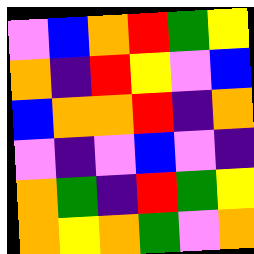[["violet", "blue", "orange", "red", "green", "yellow"], ["orange", "indigo", "red", "yellow", "violet", "blue"], ["blue", "orange", "orange", "red", "indigo", "orange"], ["violet", "indigo", "violet", "blue", "violet", "indigo"], ["orange", "green", "indigo", "red", "green", "yellow"], ["orange", "yellow", "orange", "green", "violet", "orange"]]